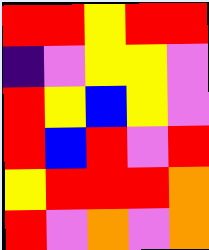[["red", "red", "yellow", "red", "red"], ["indigo", "violet", "yellow", "yellow", "violet"], ["red", "yellow", "blue", "yellow", "violet"], ["red", "blue", "red", "violet", "red"], ["yellow", "red", "red", "red", "orange"], ["red", "violet", "orange", "violet", "orange"]]